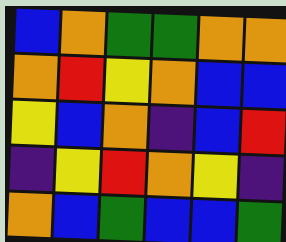[["blue", "orange", "green", "green", "orange", "orange"], ["orange", "red", "yellow", "orange", "blue", "blue"], ["yellow", "blue", "orange", "indigo", "blue", "red"], ["indigo", "yellow", "red", "orange", "yellow", "indigo"], ["orange", "blue", "green", "blue", "blue", "green"]]